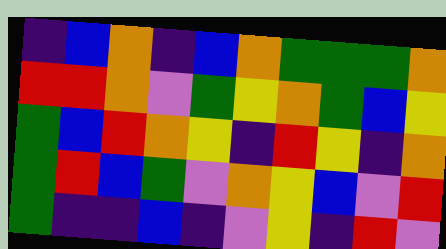[["indigo", "blue", "orange", "indigo", "blue", "orange", "green", "green", "green", "orange"], ["red", "red", "orange", "violet", "green", "yellow", "orange", "green", "blue", "yellow"], ["green", "blue", "red", "orange", "yellow", "indigo", "red", "yellow", "indigo", "orange"], ["green", "red", "blue", "green", "violet", "orange", "yellow", "blue", "violet", "red"], ["green", "indigo", "indigo", "blue", "indigo", "violet", "yellow", "indigo", "red", "violet"]]